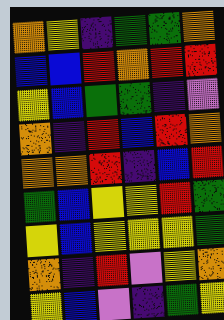[["orange", "yellow", "indigo", "green", "green", "orange"], ["blue", "blue", "red", "orange", "red", "red"], ["yellow", "blue", "green", "green", "indigo", "violet"], ["orange", "indigo", "red", "blue", "red", "orange"], ["orange", "orange", "red", "indigo", "blue", "red"], ["green", "blue", "yellow", "yellow", "red", "green"], ["yellow", "blue", "yellow", "yellow", "yellow", "green"], ["orange", "indigo", "red", "violet", "yellow", "orange"], ["yellow", "blue", "violet", "indigo", "green", "yellow"]]